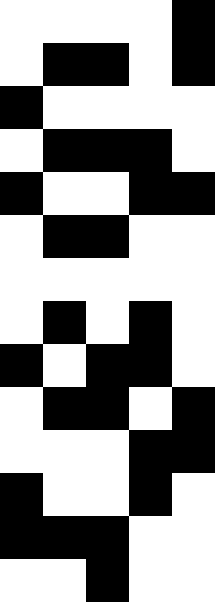[["white", "white", "white", "white", "black"], ["white", "black", "black", "white", "black"], ["black", "white", "white", "white", "white"], ["white", "black", "black", "black", "white"], ["black", "white", "white", "black", "black"], ["white", "black", "black", "white", "white"], ["white", "white", "white", "white", "white"], ["white", "black", "white", "black", "white"], ["black", "white", "black", "black", "white"], ["white", "black", "black", "white", "black"], ["white", "white", "white", "black", "black"], ["black", "white", "white", "black", "white"], ["black", "black", "black", "white", "white"], ["white", "white", "black", "white", "white"]]